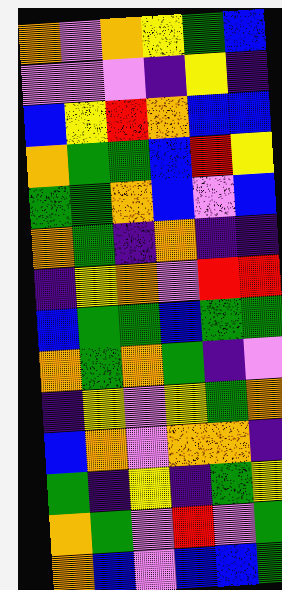[["orange", "violet", "orange", "yellow", "green", "blue"], ["violet", "violet", "violet", "indigo", "yellow", "indigo"], ["blue", "yellow", "red", "orange", "blue", "blue"], ["orange", "green", "green", "blue", "red", "yellow"], ["green", "green", "orange", "blue", "violet", "blue"], ["orange", "green", "indigo", "orange", "indigo", "indigo"], ["indigo", "yellow", "orange", "violet", "red", "red"], ["blue", "green", "green", "blue", "green", "green"], ["orange", "green", "orange", "green", "indigo", "violet"], ["indigo", "yellow", "violet", "yellow", "green", "orange"], ["blue", "orange", "violet", "orange", "orange", "indigo"], ["green", "indigo", "yellow", "indigo", "green", "yellow"], ["orange", "green", "violet", "red", "violet", "green"], ["orange", "blue", "violet", "blue", "blue", "green"]]